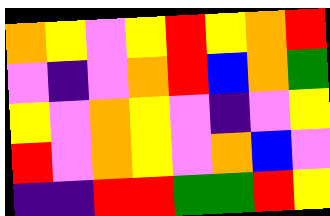[["orange", "yellow", "violet", "yellow", "red", "yellow", "orange", "red"], ["violet", "indigo", "violet", "orange", "red", "blue", "orange", "green"], ["yellow", "violet", "orange", "yellow", "violet", "indigo", "violet", "yellow"], ["red", "violet", "orange", "yellow", "violet", "orange", "blue", "violet"], ["indigo", "indigo", "red", "red", "green", "green", "red", "yellow"]]